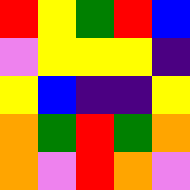[["red", "yellow", "green", "red", "blue"], ["violet", "yellow", "yellow", "yellow", "indigo"], ["yellow", "blue", "indigo", "indigo", "yellow"], ["orange", "green", "red", "green", "orange"], ["orange", "violet", "red", "orange", "violet"]]